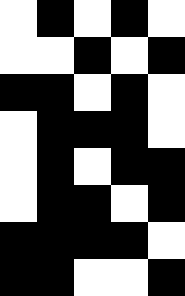[["white", "black", "white", "black", "white"], ["white", "white", "black", "white", "black"], ["black", "black", "white", "black", "white"], ["white", "black", "black", "black", "white"], ["white", "black", "white", "black", "black"], ["white", "black", "black", "white", "black"], ["black", "black", "black", "black", "white"], ["black", "black", "white", "white", "black"]]